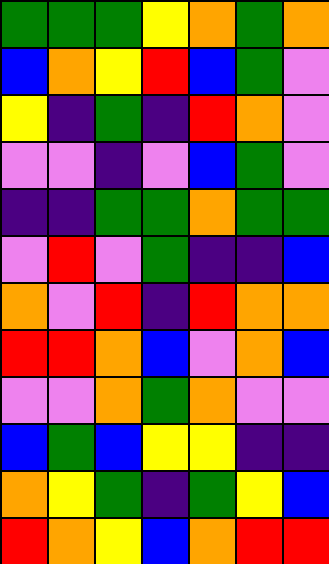[["green", "green", "green", "yellow", "orange", "green", "orange"], ["blue", "orange", "yellow", "red", "blue", "green", "violet"], ["yellow", "indigo", "green", "indigo", "red", "orange", "violet"], ["violet", "violet", "indigo", "violet", "blue", "green", "violet"], ["indigo", "indigo", "green", "green", "orange", "green", "green"], ["violet", "red", "violet", "green", "indigo", "indigo", "blue"], ["orange", "violet", "red", "indigo", "red", "orange", "orange"], ["red", "red", "orange", "blue", "violet", "orange", "blue"], ["violet", "violet", "orange", "green", "orange", "violet", "violet"], ["blue", "green", "blue", "yellow", "yellow", "indigo", "indigo"], ["orange", "yellow", "green", "indigo", "green", "yellow", "blue"], ["red", "orange", "yellow", "blue", "orange", "red", "red"]]